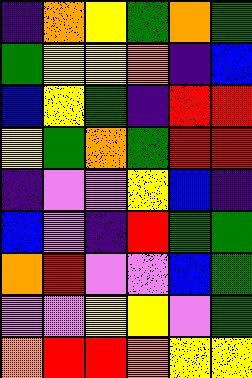[["indigo", "orange", "yellow", "green", "orange", "green"], ["green", "yellow", "yellow", "orange", "indigo", "blue"], ["blue", "yellow", "green", "indigo", "red", "red"], ["yellow", "green", "orange", "green", "red", "red"], ["indigo", "violet", "violet", "yellow", "blue", "indigo"], ["blue", "violet", "indigo", "red", "green", "green"], ["orange", "red", "violet", "violet", "blue", "green"], ["violet", "violet", "yellow", "yellow", "violet", "green"], ["orange", "red", "red", "orange", "yellow", "yellow"]]